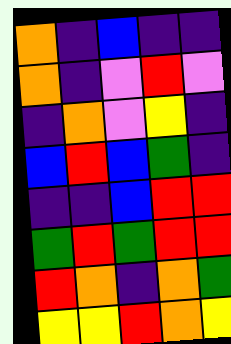[["orange", "indigo", "blue", "indigo", "indigo"], ["orange", "indigo", "violet", "red", "violet"], ["indigo", "orange", "violet", "yellow", "indigo"], ["blue", "red", "blue", "green", "indigo"], ["indigo", "indigo", "blue", "red", "red"], ["green", "red", "green", "red", "red"], ["red", "orange", "indigo", "orange", "green"], ["yellow", "yellow", "red", "orange", "yellow"]]